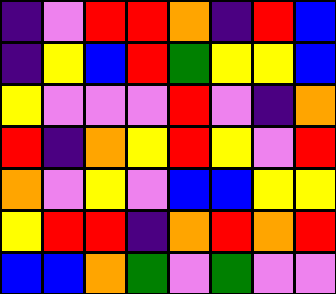[["indigo", "violet", "red", "red", "orange", "indigo", "red", "blue"], ["indigo", "yellow", "blue", "red", "green", "yellow", "yellow", "blue"], ["yellow", "violet", "violet", "violet", "red", "violet", "indigo", "orange"], ["red", "indigo", "orange", "yellow", "red", "yellow", "violet", "red"], ["orange", "violet", "yellow", "violet", "blue", "blue", "yellow", "yellow"], ["yellow", "red", "red", "indigo", "orange", "red", "orange", "red"], ["blue", "blue", "orange", "green", "violet", "green", "violet", "violet"]]